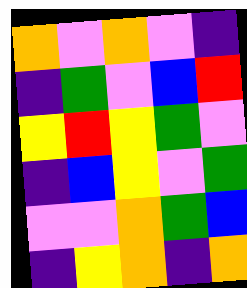[["orange", "violet", "orange", "violet", "indigo"], ["indigo", "green", "violet", "blue", "red"], ["yellow", "red", "yellow", "green", "violet"], ["indigo", "blue", "yellow", "violet", "green"], ["violet", "violet", "orange", "green", "blue"], ["indigo", "yellow", "orange", "indigo", "orange"]]